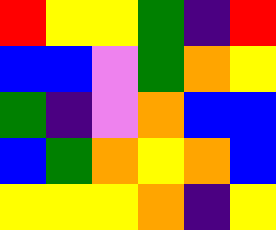[["red", "yellow", "yellow", "green", "indigo", "red"], ["blue", "blue", "violet", "green", "orange", "yellow"], ["green", "indigo", "violet", "orange", "blue", "blue"], ["blue", "green", "orange", "yellow", "orange", "blue"], ["yellow", "yellow", "yellow", "orange", "indigo", "yellow"]]